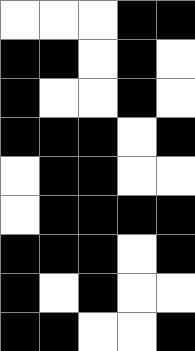[["white", "white", "white", "black", "black"], ["black", "black", "white", "black", "white"], ["black", "white", "white", "black", "white"], ["black", "black", "black", "white", "black"], ["white", "black", "black", "white", "white"], ["white", "black", "black", "black", "black"], ["black", "black", "black", "white", "black"], ["black", "white", "black", "white", "white"], ["black", "black", "white", "white", "black"]]